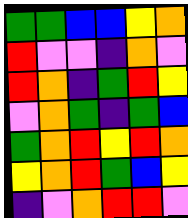[["green", "green", "blue", "blue", "yellow", "orange"], ["red", "violet", "violet", "indigo", "orange", "violet"], ["red", "orange", "indigo", "green", "red", "yellow"], ["violet", "orange", "green", "indigo", "green", "blue"], ["green", "orange", "red", "yellow", "red", "orange"], ["yellow", "orange", "red", "green", "blue", "yellow"], ["indigo", "violet", "orange", "red", "red", "violet"]]